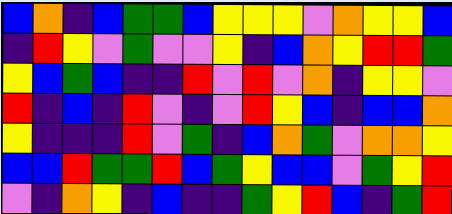[["blue", "orange", "indigo", "blue", "green", "green", "blue", "yellow", "yellow", "yellow", "violet", "orange", "yellow", "yellow", "blue"], ["indigo", "red", "yellow", "violet", "green", "violet", "violet", "yellow", "indigo", "blue", "orange", "yellow", "red", "red", "green"], ["yellow", "blue", "green", "blue", "indigo", "indigo", "red", "violet", "red", "violet", "orange", "indigo", "yellow", "yellow", "violet"], ["red", "indigo", "blue", "indigo", "red", "violet", "indigo", "violet", "red", "yellow", "blue", "indigo", "blue", "blue", "orange"], ["yellow", "indigo", "indigo", "indigo", "red", "violet", "green", "indigo", "blue", "orange", "green", "violet", "orange", "orange", "yellow"], ["blue", "blue", "red", "green", "green", "red", "blue", "green", "yellow", "blue", "blue", "violet", "green", "yellow", "red"], ["violet", "indigo", "orange", "yellow", "indigo", "blue", "indigo", "indigo", "green", "yellow", "red", "blue", "indigo", "green", "red"]]